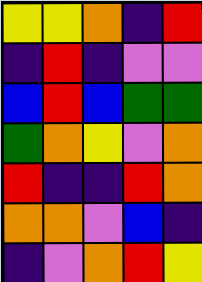[["yellow", "yellow", "orange", "indigo", "red"], ["indigo", "red", "indigo", "violet", "violet"], ["blue", "red", "blue", "green", "green"], ["green", "orange", "yellow", "violet", "orange"], ["red", "indigo", "indigo", "red", "orange"], ["orange", "orange", "violet", "blue", "indigo"], ["indigo", "violet", "orange", "red", "yellow"]]